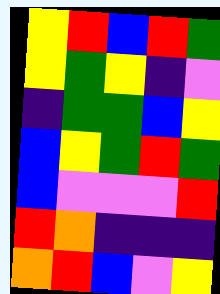[["yellow", "red", "blue", "red", "green"], ["yellow", "green", "yellow", "indigo", "violet"], ["indigo", "green", "green", "blue", "yellow"], ["blue", "yellow", "green", "red", "green"], ["blue", "violet", "violet", "violet", "red"], ["red", "orange", "indigo", "indigo", "indigo"], ["orange", "red", "blue", "violet", "yellow"]]